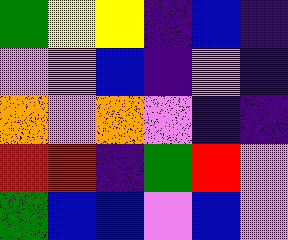[["green", "yellow", "yellow", "indigo", "blue", "indigo"], ["violet", "violet", "blue", "indigo", "violet", "indigo"], ["orange", "violet", "orange", "violet", "indigo", "indigo"], ["red", "red", "indigo", "green", "red", "violet"], ["green", "blue", "blue", "violet", "blue", "violet"]]